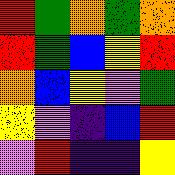[["red", "green", "orange", "green", "orange"], ["red", "green", "blue", "yellow", "red"], ["orange", "blue", "yellow", "violet", "green"], ["yellow", "violet", "indigo", "blue", "red"], ["violet", "red", "indigo", "indigo", "yellow"]]